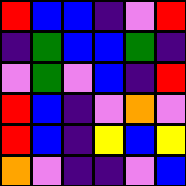[["red", "blue", "blue", "indigo", "violet", "red"], ["indigo", "green", "blue", "blue", "green", "indigo"], ["violet", "green", "violet", "blue", "indigo", "red"], ["red", "blue", "indigo", "violet", "orange", "violet"], ["red", "blue", "indigo", "yellow", "blue", "yellow"], ["orange", "violet", "indigo", "indigo", "violet", "blue"]]